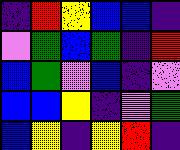[["indigo", "red", "yellow", "blue", "blue", "indigo"], ["violet", "green", "blue", "green", "indigo", "red"], ["blue", "green", "violet", "blue", "indigo", "violet"], ["blue", "blue", "yellow", "indigo", "violet", "green"], ["blue", "yellow", "indigo", "yellow", "red", "indigo"]]